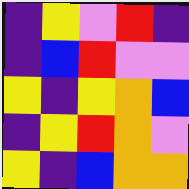[["indigo", "yellow", "violet", "red", "indigo"], ["indigo", "blue", "red", "violet", "violet"], ["yellow", "indigo", "yellow", "orange", "blue"], ["indigo", "yellow", "red", "orange", "violet"], ["yellow", "indigo", "blue", "orange", "orange"]]